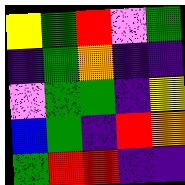[["yellow", "green", "red", "violet", "green"], ["indigo", "green", "orange", "indigo", "indigo"], ["violet", "green", "green", "indigo", "yellow"], ["blue", "green", "indigo", "red", "orange"], ["green", "red", "red", "indigo", "indigo"]]